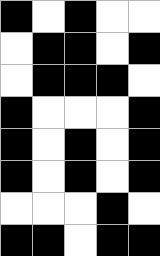[["black", "white", "black", "white", "white"], ["white", "black", "black", "white", "black"], ["white", "black", "black", "black", "white"], ["black", "white", "white", "white", "black"], ["black", "white", "black", "white", "black"], ["black", "white", "black", "white", "black"], ["white", "white", "white", "black", "white"], ["black", "black", "white", "black", "black"]]